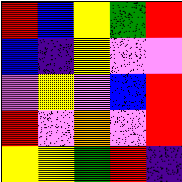[["red", "blue", "yellow", "green", "red"], ["blue", "indigo", "yellow", "violet", "violet"], ["violet", "yellow", "violet", "blue", "red"], ["red", "violet", "orange", "violet", "red"], ["yellow", "yellow", "green", "red", "indigo"]]